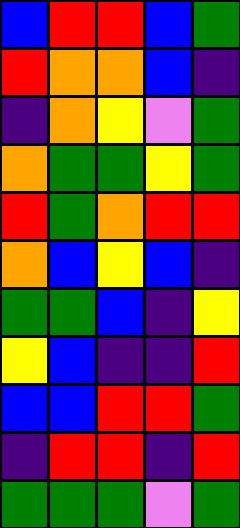[["blue", "red", "red", "blue", "green"], ["red", "orange", "orange", "blue", "indigo"], ["indigo", "orange", "yellow", "violet", "green"], ["orange", "green", "green", "yellow", "green"], ["red", "green", "orange", "red", "red"], ["orange", "blue", "yellow", "blue", "indigo"], ["green", "green", "blue", "indigo", "yellow"], ["yellow", "blue", "indigo", "indigo", "red"], ["blue", "blue", "red", "red", "green"], ["indigo", "red", "red", "indigo", "red"], ["green", "green", "green", "violet", "green"]]